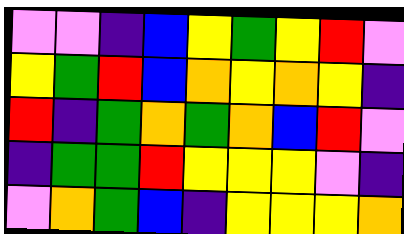[["violet", "violet", "indigo", "blue", "yellow", "green", "yellow", "red", "violet"], ["yellow", "green", "red", "blue", "orange", "yellow", "orange", "yellow", "indigo"], ["red", "indigo", "green", "orange", "green", "orange", "blue", "red", "violet"], ["indigo", "green", "green", "red", "yellow", "yellow", "yellow", "violet", "indigo"], ["violet", "orange", "green", "blue", "indigo", "yellow", "yellow", "yellow", "orange"]]